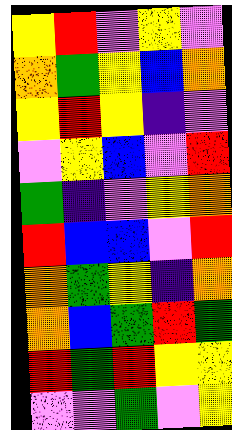[["yellow", "red", "violet", "yellow", "violet"], ["orange", "green", "yellow", "blue", "orange"], ["yellow", "red", "yellow", "indigo", "violet"], ["violet", "yellow", "blue", "violet", "red"], ["green", "indigo", "violet", "yellow", "orange"], ["red", "blue", "blue", "violet", "red"], ["orange", "green", "yellow", "indigo", "orange"], ["orange", "blue", "green", "red", "green"], ["red", "green", "red", "yellow", "yellow"], ["violet", "violet", "green", "violet", "yellow"]]